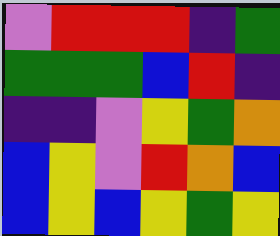[["violet", "red", "red", "red", "indigo", "green"], ["green", "green", "green", "blue", "red", "indigo"], ["indigo", "indigo", "violet", "yellow", "green", "orange"], ["blue", "yellow", "violet", "red", "orange", "blue"], ["blue", "yellow", "blue", "yellow", "green", "yellow"]]